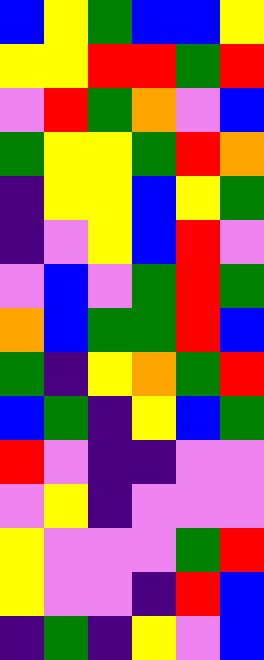[["blue", "yellow", "green", "blue", "blue", "yellow"], ["yellow", "yellow", "red", "red", "green", "red"], ["violet", "red", "green", "orange", "violet", "blue"], ["green", "yellow", "yellow", "green", "red", "orange"], ["indigo", "yellow", "yellow", "blue", "yellow", "green"], ["indigo", "violet", "yellow", "blue", "red", "violet"], ["violet", "blue", "violet", "green", "red", "green"], ["orange", "blue", "green", "green", "red", "blue"], ["green", "indigo", "yellow", "orange", "green", "red"], ["blue", "green", "indigo", "yellow", "blue", "green"], ["red", "violet", "indigo", "indigo", "violet", "violet"], ["violet", "yellow", "indigo", "violet", "violet", "violet"], ["yellow", "violet", "violet", "violet", "green", "red"], ["yellow", "violet", "violet", "indigo", "red", "blue"], ["indigo", "green", "indigo", "yellow", "violet", "blue"]]